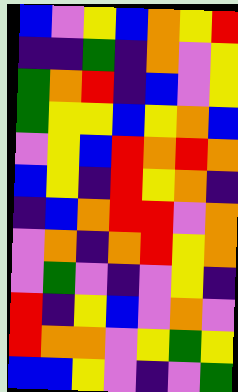[["blue", "violet", "yellow", "blue", "orange", "yellow", "red"], ["indigo", "indigo", "green", "indigo", "orange", "violet", "yellow"], ["green", "orange", "red", "indigo", "blue", "violet", "yellow"], ["green", "yellow", "yellow", "blue", "yellow", "orange", "blue"], ["violet", "yellow", "blue", "red", "orange", "red", "orange"], ["blue", "yellow", "indigo", "red", "yellow", "orange", "indigo"], ["indigo", "blue", "orange", "red", "red", "violet", "orange"], ["violet", "orange", "indigo", "orange", "red", "yellow", "orange"], ["violet", "green", "violet", "indigo", "violet", "yellow", "indigo"], ["red", "indigo", "yellow", "blue", "violet", "orange", "violet"], ["red", "orange", "orange", "violet", "yellow", "green", "yellow"], ["blue", "blue", "yellow", "violet", "indigo", "violet", "green"]]